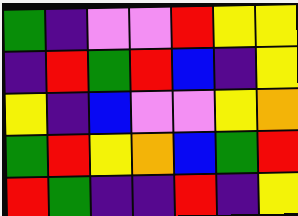[["green", "indigo", "violet", "violet", "red", "yellow", "yellow"], ["indigo", "red", "green", "red", "blue", "indigo", "yellow"], ["yellow", "indigo", "blue", "violet", "violet", "yellow", "orange"], ["green", "red", "yellow", "orange", "blue", "green", "red"], ["red", "green", "indigo", "indigo", "red", "indigo", "yellow"]]